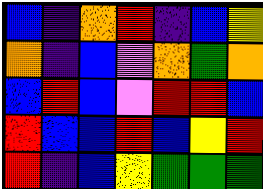[["blue", "indigo", "orange", "red", "indigo", "blue", "yellow"], ["orange", "indigo", "blue", "violet", "orange", "green", "orange"], ["blue", "red", "blue", "violet", "red", "red", "blue"], ["red", "blue", "blue", "red", "blue", "yellow", "red"], ["red", "indigo", "blue", "yellow", "green", "green", "green"]]